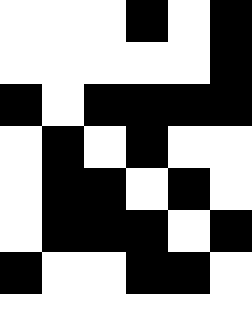[["white", "white", "white", "black", "white", "black"], ["white", "white", "white", "white", "white", "black"], ["black", "white", "black", "black", "black", "black"], ["white", "black", "white", "black", "white", "white"], ["white", "black", "black", "white", "black", "white"], ["white", "black", "black", "black", "white", "black"], ["black", "white", "white", "black", "black", "white"], ["white", "white", "white", "white", "white", "white"]]